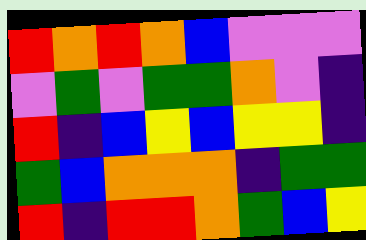[["red", "orange", "red", "orange", "blue", "violet", "violet", "violet"], ["violet", "green", "violet", "green", "green", "orange", "violet", "indigo"], ["red", "indigo", "blue", "yellow", "blue", "yellow", "yellow", "indigo"], ["green", "blue", "orange", "orange", "orange", "indigo", "green", "green"], ["red", "indigo", "red", "red", "orange", "green", "blue", "yellow"]]